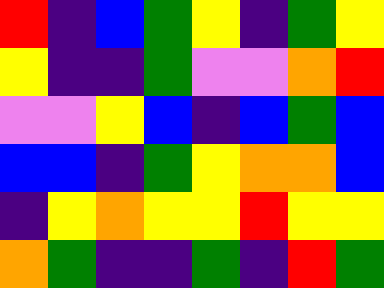[["red", "indigo", "blue", "green", "yellow", "indigo", "green", "yellow"], ["yellow", "indigo", "indigo", "green", "violet", "violet", "orange", "red"], ["violet", "violet", "yellow", "blue", "indigo", "blue", "green", "blue"], ["blue", "blue", "indigo", "green", "yellow", "orange", "orange", "blue"], ["indigo", "yellow", "orange", "yellow", "yellow", "red", "yellow", "yellow"], ["orange", "green", "indigo", "indigo", "green", "indigo", "red", "green"]]